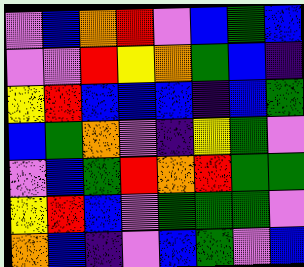[["violet", "blue", "orange", "red", "violet", "blue", "green", "blue"], ["violet", "violet", "red", "yellow", "orange", "green", "blue", "indigo"], ["yellow", "red", "blue", "blue", "blue", "indigo", "blue", "green"], ["blue", "green", "orange", "violet", "indigo", "yellow", "green", "violet"], ["violet", "blue", "green", "red", "orange", "red", "green", "green"], ["yellow", "red", "blue", "violet", "green", "green", "green", "violet"], ["orange", "blue", "indigo", "violet", "blue", "green", "violet", "blue"]]